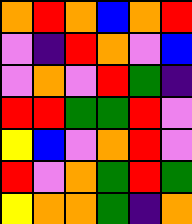[["orange", "red", "orange", "blue", "orange", "red"], ["violet", "indigo", "red", "orange", "violet", "blue"], ["violet", "orange", "violet", "red", "green", "indigo"], ["red", "red", "green", "green", "red", "violet"], ["yellow", "blue", "violet", "orange", "red", "violet"], ["red", "violet", "orange", "green", "red", "green"], ["yellow", "orange", "orange", "green", "indigo", "orange"]]